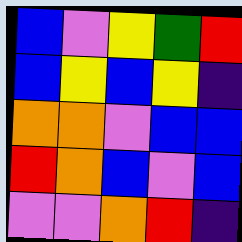[["blue", "violet", "yellow", "green", "red"], ["blue", "yellow", "blue", "yellow", "indigo"], ["orange", "orange", "violet", "blue", "blue"], ["red", "orange", "blue", "violet", "blue"], ["violet", "violet", "orange", "red", "indigo"]]